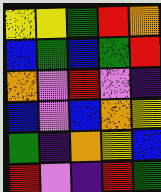[["yellow", "yellow", "green", "red", "orange"], ["blue", "green", "blue", "green", "red"], ["orange", "violet", "red", "violet", "indigo"], ["blue", "violet", "blue", "orange", "yellow"], ["green", "indigo", "orange", "yellow", "blue"], ["red", "violet", "indigo", "red", "green"]]